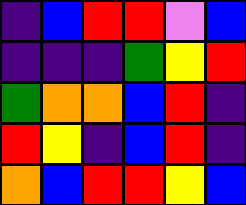[["indigo", "blue", "red", "red", "violet", "blue"], ["indigo", "indigo", "indigo", "green", "yellow", "red"], ["green", "orange", "orange", "blue", "red", "indigo"], ["red", "yellow", "indigo", "blue", "red", "indigo"], ["orange", "blue", "red", "red", "yellow", "blue"]]